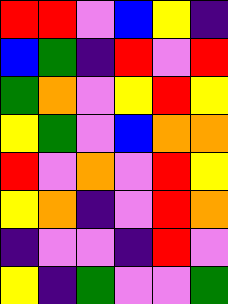[["red", "red", "violet", "blue", "yellow", "indigo"], ["blue", "green", "indigo", "red", "violet", "red"], ["green", "orange", "violet", "yellow", "red", "yellow"], ["yellow", "green", "violet", "blue", "orange", "orange"], ["red", "violet", "orange", "violet", "red", "yellow"], ["yellow", "orange", "indigo", "violet", "red", "orange"], ["indigo", "violet", "violet", "indigo", "red", "violet"], ["yellow", "indigo", "green", "violet", "violet", "green"]]